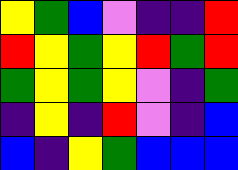[["yellow", "green", "blue", "violet", "indigo", "indigo", "red"], ["red", "yellow", "green", "yellow", "red", "green", "red"], ["green", "yellow", "green", "yellow", "violet", "indigo", "green"], ["indigo", "yellow", "indigo", "red", "violet", "indigo", "blue"], ["blue", "indigo", "yellow", "green", "blue", "blue", "blue"]]